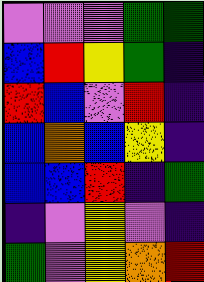[["violet", "violet", "violet", "green", "green"], ["blue", "red", "yellow", "green", "indigo"], ["red", "blue", "violet", "red", "indigo"], ["blue", "orange", "blue", "yellow", "indigo"], ["blue", "blue", "red", "indigo", "green"], ["indigo", "violet", "yellow", "violet", "indigo"], ["green", "violet", "yellow", "orange", "red"]]